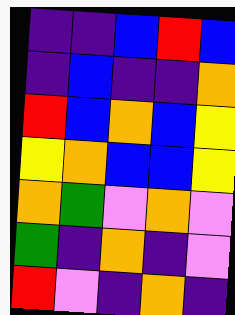[["indigo", "indigo", "blue", "red", "blue"], ["indigo", "blue", "indigo", "indigo", "orange"], ["red", "blue", "orange", "blue", "yellow"], ["yellow", "orange", "blue", "blue", "yellow"], ["orange", "green", "violet", "orange", "violet"], ["green", "indigo", "orange", "indigo", "violet"], ["red", "violet", "indigo", "orange", "indigo"]]